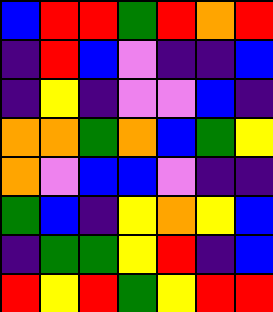[["blue", "red", "red", "green", "red", "orange", "red"], ["indigo", "red", "blue", "violet", "indigo", "indigo", "blue"], ["indigo", "yellow", "indigo", "violet", "violet", "blue", "indigo"], ["orange", "orange", "green", "orange", "blue", "green", "yellow"], ["orange", "violet", "blue", "blue", "violet", "indigo", "indigo"], ["green", "blue", "indigo", "yellow", "orange", "yellow", "blue"], ["indigo", "green", "green", "yellow", "red", "indigo", "blue"], ["red", "yellow", "red", "green", "yellow", "red", "red"]]